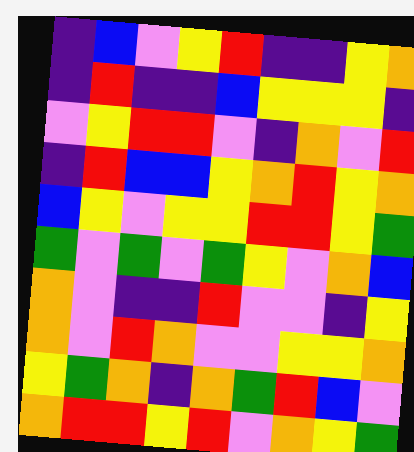[["indigo", "blue", "violet", "yellow", "red", "indigo", "indigo", "yellow", "orange"], ["indigo", "red", "indigo", "indigo", "blue", "yellow", "yellow", "yellow", "indigo"], ["violet", "yellow", "red", "red", "violet", "indigo", "orange", "violet", "red"], ["indigo", "red", "blue", "blue", "yellow", "orange", "red", "yellow", "orange"], ["blue", "yellow", "violet", "yellow", "yellow", "red", "red", "yellow", "green"], ["green", "violet", "green", "violet", "green", "yellow", "violet", "orange", "blue"], ["orange", "violet", "indigo", "indigo", "red", "violet", "violet", "indigo", "yellow"], ["orange", "violet", "red", "orange", "violet", "violet", "yellow", "yellow", "orange"], ["yellow", "green", "orange", "indigo", "orange", "green", "red", "blue", "violet"], ["orange", "red", "red", "yellow", "red", "violet", "orange", "yellow", "green"]]